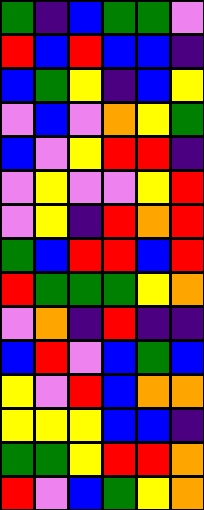[["green", "indigo", "blue", "green", "green", "violet"], ["red", "blue", "red", "blue", "blue", "indigo"], ["blue", "green", "yellow", "indigo", "blue", "yellow"], ["violet", "blue", "violet", "orange", "yellow", "green"], ["blue", "violet", "yellow", "red", "red", "indigo"], ["violet", "yellow", "violet", "violet", "yellow", "red"], ["violet", "yellow", "indigo", "red", "orange", "red"], ["green", "blue", "red", "red", "blue", "red"], ["red", "green", "green", "green", "yellow", "orange"], ["violet", "orange", "indigo", "red", "indigo", "indigo"], ["blue", "red", "violet", "blue", "green", "blue"], ["yellow", "violet", "red", "blue", "orange", "orange"], ["yellow", "yellow", "yellow", "blue", "blue", "indigo"], ["green", "green", "yellow", "red", "red", "orange"], ["red", "violet", "blue", "green", "yellow", "orange"]]